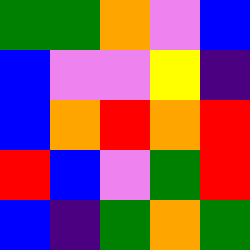[["green", "green", "orange", "violet", "blue"], ["blue", "violet", "violet", "yellow", "indigo"], ["blue", "orange", "red", "orange", "red"], ["red", "blue", "violet", "green", "red"], ["blue", "indigo", "green", "orange", "green"]]